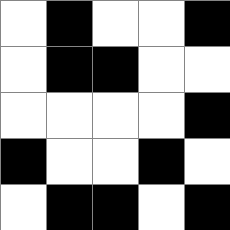[["white", "black", "white", "white", "black"], ["white", "black", "black", "white", "white"], ["white", "white", "white", "white", "black"], ["black", "white", "white", "black", "white"], ["white", "black", "black", "white", "black"]]